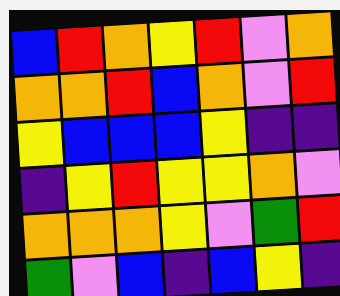[["blue", "red", "orange", "yellow", "red", "violet", "orange"], ["orange", "orange", "red", "blue", "orange", "violet", "red"], ["yellow", "blue", "blue", "blue", "yellow", "indigo", "indigo"], ["indigo", "yellow", "red", "yellow", "yellow", "orange", "violet"], ["orange", "orange", "orange", "yellow", "violet", "green", "red"], ["green", "violet", "blue", "indigo", "blue", "yellow", "indigo"]]